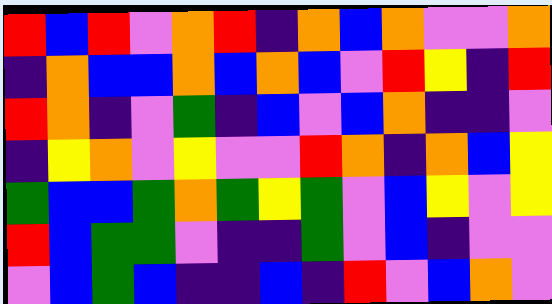[["red", "blue", "red", "violet", "orange", "red", "indigo", "orange", "blue", "orange", "violet", "violet", "orange"], ["indigo", "orange", "blue", "blue", "orange", "blue", "orange", "blue", "violet", "red", "yellow", "indigo", "red"], ["red", "orange", "indigo", "violet", "green", "indigo", "blue", "violet", "blue", "orange", "indigo", "indigo", "violet"], ["indigo", "yellow", "orange", "violet", "yellow", "violet", "violet", "red", "orange", "indigo", "orange", "blue", "yellow"], ["green", "blue", "blue", "green", "orange", "green", "yellow", "green", "violet", "blue", "yellow", "violet", "yellow"], ["red", "blue", "green", "green", "violet", "indigo", "indigo", "green", "violet", "blue", "indigo", "violet", "violet"], ["violet", "blue", "green", "blue", "indigo", "indigo", "blue", "indigo", "red", "violet", "blue", "orange", "violet"]]